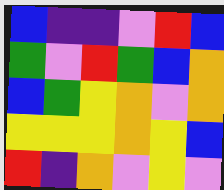[["blue", "indigo", "indigo", "violet", "red", "blue"], ["green", "violet", "red", "green", "blue", "orange"], ["blue", "green", "yellow", "orange", "violet", "orange"], ["yellow", "yellow", "yellow", "orange", "yellow", "blue"], ["red", "indigo", "orange", "violet", "yellow", "violet"]]